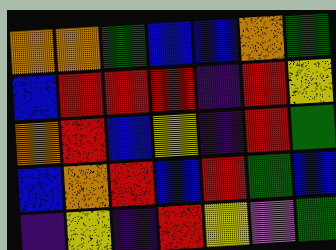[["orange", "orange", "green", "blue", "blue", "orange", "green"], ["blue", "red", "red", "red", "indigo", "red", "yellow"], ["orange", "red", "blue", "yellow", "indigo", "red", "green"], ["blue", "orange", "red", "blue", "red", "green", "blue"], ["indigo", "yellow", "indigo", "red", "yellow", "violet", "green"]]